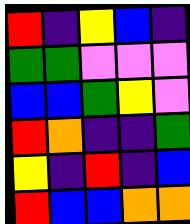[["red", "indigo", "yellow", "blue", "indigo"], ["green", "green", "violet", "violet", "violet"], ["blue", "blue", "green", "yellow", "violet"], ["red", "orange", "indigo", "indigo", "green"], ["yellow", "indigo", "red", "indigo", "blue"], ["red", "blue", "blue", "orange", "orange"]]